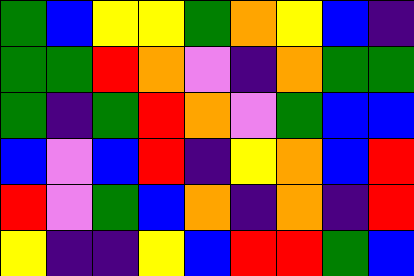[["green", "blue", "yellow", "yellow", "green", "orange", "yellow", "blue", "indigo"], ["green", "green", "red", "orange", "violet", "indigo", "orange", "green", "green"], ["green", "indigo", "green", "red", "orange", "violet", "green", "blue", "blue"], ["blue", "violet", "blue", "red", "indigo", "yellow", "orange", "blue", "red"], ["red", "violet", "green", "blue", "orange", "indigo", "orange", "indigo", "red"], ["yellow", "indigo", "indigo", "yellow", "blue", "red", "red", "green", "blue"]]